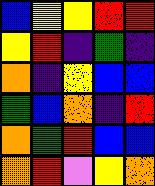[["blue", "yellow", "yellow", "red", "red"], ["yellow", "red", "indigo", "green", "indigo"], ["orange", "indigo", "yellow", "blue", "blue"], ["green", "blue", "orange", "indigo", "red"], ["orange", "green", "red", "blue", "blue"], ["orange", "red", "violet", "yellow", "orange"]]